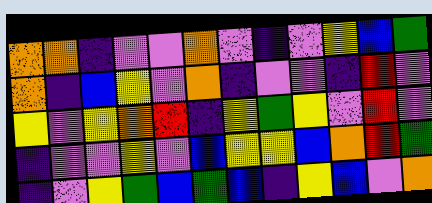[["orange", "orange", "indigo", "violet", "violet", "orange", "violet", "indigo", "violet", "yellow", "blue", "green"], ["orange", "indigo", "blue", "yellow", "violet", "orange", "indigo", "violet", "violet", "indigo", "red", "violet"], ["yellow", "violet", "yellow", "orange", "red", "indigo", "yellow", "green", "yellow", "violet", "red", "violet"], ["indigo", "violet", "violet", "yellow", "violet", "blue", "yellow", "yellow", "blue", "orange", "red", "green"], ["indigo", "violet", "yellow", "green", "blue", "green", "blue", "indigo", "yellow", "blue", "violet", "orange"]]